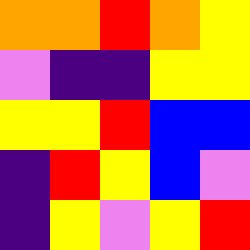[["orange", "orange", "red", "orange", "yellow"], ["violet", "indigo", "indigo", "yellow", "yellow"], ["yellow", "yellow", "red", "blue", "blue"], ["indigo", "red", "yellow", "blue", "violet"], ["indigo", "yellow", "violet", "yellow", "red"]]